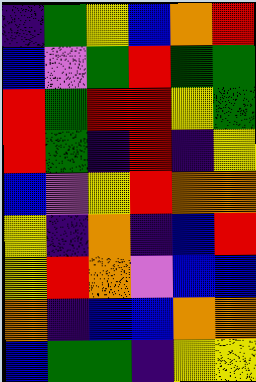[["indigo", "green", "yellow", "blue", "orange", "red"], ["blue", "violet", "green", "red", "green", "green"], ["red", "green", "red", "red", "yellow", "green"], ["red", "green", "indigo", "red", "indigo", "yellow"], ["blue", "violet", "yellow", "red", "orange", "orange"], ["yellow", "indigo", "orange", "indigo", "blue", "red"], ["yellow", "red", "orange", "violet", "blue", "blue"], ["orange", "indigo", "blue", "blue", "orange", "orange"], ["blue", "green", "green", "indigo", "yellow", "yellow"]]